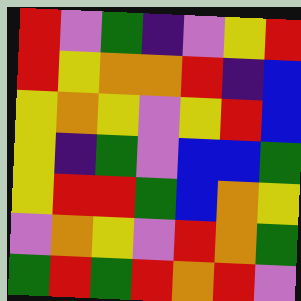[["red", "violet", "green", "indigo", "violet", "yellow", "red"], ["red", "yellow", "orange", "orange", "red", "indigo", "blue"], ["yellow", "orange", "yellow", "violet", "yellow", "red", "blue"], ["yellow", "indigo", "green", "violet", "blue", "blue", "green"], ["yellow", "red", "red", "green", "blue", "orange", "yellow"], ["violet", "orange", "yellow", "violet", "red", "orange", "green"], ["green", "red", "green", "red", "orange", "red", "violet"]]